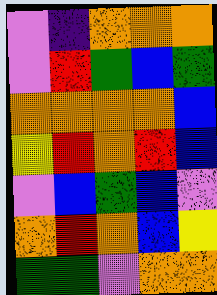[["violet", "indigo", "orange", "orange", "orange"], ["violet", "red", "green", "blue", "green"], ["orange", "orange", "orange", "orange", "blue"], ["yellow", "red", "orange", "red", "blue"], ["violet", "blue", "green", "blue", "violet"], ["orange", "red", "orange", "blue", "yellow"], ["green", "green", "violet", "orange", "orange"]]